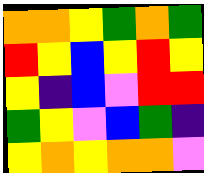[["orange", "orange", "yellow", "green", "orange", "green"], ["red", "yellow", "blue", "yellow", "red", "yellow"], ["yellow", "indigo", "blue", "violet", "red", "red"], ["green", "yellow", "violet", "blue", "green", "indigo"], ["yellow", "orange", "yellow", "orange", "orange", "violet"]]